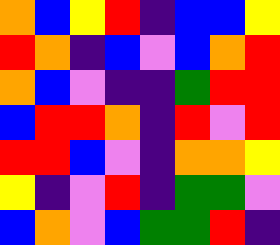[["orange", "blue", "yellow", "red", "indigo", "blue", "blue", "yellow"], ["red", "orange", "indigo", "blue", "violet", "blue", "orange", "red"], ["orange", "blue", "violet", "indigo", "indigo", "green", "red", "red"], ["blue", "red", "red", "orange", "indigo", "red", "violet", "red"], ["red", "red", "blue", "violet", "indigo", "orange", "orange", "yellow"], ["yellow", "indigo", "violet", "red", "indigo", "green", "green", "violet"], ["blue", "orange", "violet", "blue", "green", "green", "red", "indigo"]]